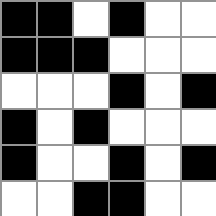[["black", "black", "white", "black", "white", "white"], ["black", "black", "black", "white", "white", "white"], ["white", "white", "white", "black", "white", "black"], ["black", "white", "black", "white", "white", "white"], ["black", "white", "white", "black", "white", "black"], ["white", "white", "black", "black", "white", "white"]]